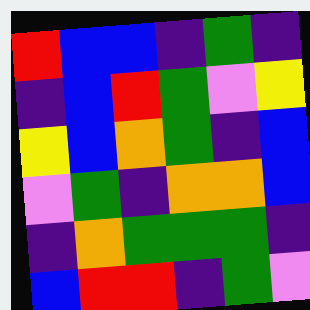[["red", "blue", "blue", "indigo", "green", "indigo"], ["indigo", "blue", "red", "green", "violet", "yellow"], ["yellow", "blue", "orange", "green", "indigo", "blue"], ["violet", "green", "indigo", "orange", "orange", "blue"], ["indigo", "orange", "green", "green", "green", "indigo"], ["blue", "red", "red", "indigo", "green", "violet"]]